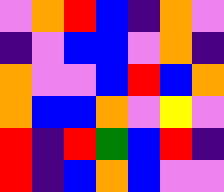[["violet", "orange", "red", "blue", "indigo", "orange", "violet"], ["indigo", "violet", "blue", "blue", "violet", "orange", "indigo"], ["orange", "violet", "violet", "blue", "red", "blue", "orange"], ["orange", "blue", "blue", "orange", "violet", "yellow", "violet"], ["red", "indigo", "red", "green", "blue", "red", "indigo"], ["red", "indigo", "blue", "orange", "blue", "violet", "violet"]]